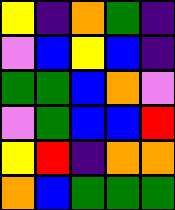[["yellow", "indigo", "orange", "green", "indigo"], ["violet", "blue", "yellow", "blue", "indigo"], ["green", "green", "blue", "orange", "violet"], ["violet", "green", "blue", "blue", "red"], ["yellow", "red", "indigo", "orange", "orange"], ["orange", "blue", "green", "green", "green"]]